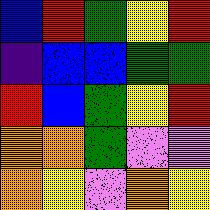[["blue", "red", "green", "yellow", "red"], ["indigo", "blue", "blue", "green", "green"], ["red", "blue", "green", "yellow", "red"], ["orange", "orange", "green", "violet", "violet"], ["orange", "yellow", "violet", "orange", "yellow"]]